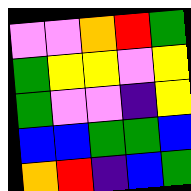[["violet", "violet", "orange", "red", "green"], ["green", "yellow", "yellow", "violet", "yellow"], ["green", "violet", "violet", "indigo", "yellow"], ["blue", "blue", "green", "green", "blue"], ["orange", "red", "indigo", "blue", "green"]]